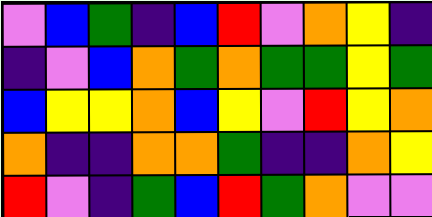[["violet", "blue", "green", "indigo", "blue", "red", "violet", "orange", "yellow", "indigo"], ["indigo", "violet", "blue", "orange", "green", "orange", "green", "green", "yellow", "green"], ["blue", "yellow", "yellow", "orange", "blue", "yellow", "violet", "red", "yellow", "orange"], ["orange", "indigo", "indigo", "orange", "orange", "green", "indigo", "indigo", "orange", "yellow"], ["red", "violet", "indigo", "green", "blue", "red", "green", "orange", "violet", "violet"]]